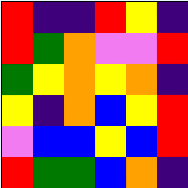[["red", "indigo", "indigo", "red", "yellow", "indigo"], ["red", "green", "orange", "violet", "violet", "red"], ["green", "yellow", "orange", "yellow", "orange", "indigo"], ["yellow", "indigo", "orange", "blue", "yellow", "red"], ["violet", "blue", "blue", "yellow", "blue", "red"], ["red", "green", "green", "blue", "orange", "indigo"]]